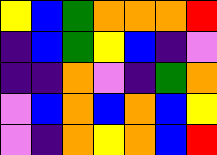[["yellow", "blue", "green", "orange", "orange", "orange", "red"], ["indigo", "blue", "green", "yellow", "blue", "indigo", "violet"], ["indigo", "indigo", "orange", "violet", "indigo", "green", "orange"], ["violet", "blue", "orange", "blue", "orange", "blue", "yellow"], ["violet", "indigo", "orange", "yellow", "orange", "blue", "red"]]